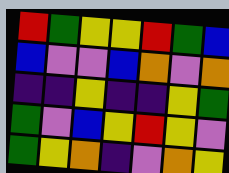[["red", "green", "yellow", "yellow", "red", "green", "blue"], ["blue", "violet", "violet", "blue", "orange", "violet", "orange"], ["indigo", "indigo", "yellow", "indigo", "indigo", "yellow", "green"], ["green", "violet", "blue", "yellow", "red", "yellow", "violet"], ["green", "yellow", "orange", "indigo", "violet", "orange", "yellow"]]